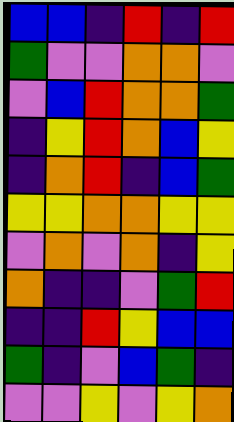[["blue", "blue", "indigo", "red", "indigo", "red"], ["green", "violet", "violet", "orange", "orange", "violet"], ["violet", "blue", "red", "orange", "orange", "green"], ["indigo", "yellow", "red", "orange", "blue", "yellow"], ["indigo", "orange", "red", "indigo", "blue", "green"], ["yellow", "yellow", "orange", "orange", "yellow", "yellow"], ["violet", "orange", "violet", "orange", "indigo", "yellow"], ["orange", "indigo", "indigo", "violet", "green", "red"], ["indigo", "indigo", "red", "yellow", "blue", "blue"], ["green", "indigo", "violet", "blue", "green", "indigo"], ["violet", "violet", "yellow", "violet", "yellow", "orange"]]